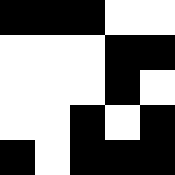[["black", "black", "black", "white", "white"], ["white", "white", "white", "black", "black"], ["white", "white", "white", "black", "white"], ["white", "white", "black", "white", "black"], ["black", "white", "black", "black", "black"]]